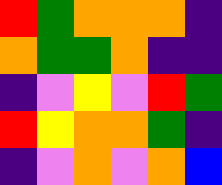[["red", "green", "orange", "orange", "orange", "indigo"], ["orange", "green", "green", "orange", "indigo", "indigo"], ["indigo", "violet", "yellow", "violet", "red", "green"], ["red", "yellow", "orange", "orange", "green", "indigo"], ["indigo", "violet", "orange", "violet", "orange", "blue"]]